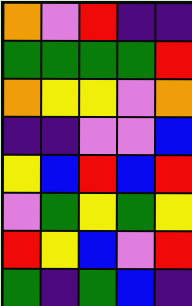[["orange", "violet", "red", "indigo", "indigo"], ["green", "green", "green", "green", "red"], ["orange", "yellow", "yellow", "violet", "orange"], ["indigo", "indigo", "violet", "violet", "blue"], ["yellow", "blue", "red", "blue", "red"], ["violet", "green", "yellow", "green", "yellow"], ["red", "yellow", "blue", "violet", "red"], ["green", "indigo", "green", "blue", "indigo"]]